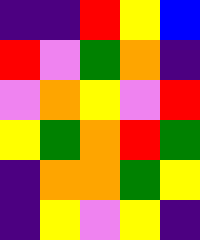[["indigo", "indigo", "red", "yellow", "blue"], ["red", "violet", "green", "orange", "indigo"], ["violet", "orange", "yellow", "violet", "red"], ["yellow", "green", "orange", "red", "green"], ["indigo", "orange", "orange", "green", "yellow"], ["indigo", "yellow", "violet", "yellow", "indigo"]]